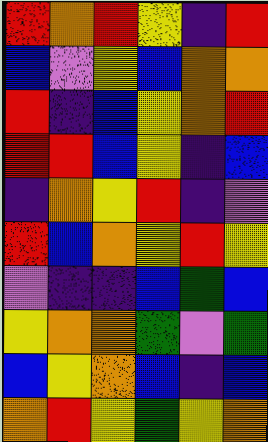[["red", "orange", "red", "yellow", "indigo", "red"], ["blue", "violet", "yellow", "blue", "orange", "orange"], ["red", "indigo", "blue", "yellow", "orange", "red"], ["red", "red", "blue", "yellow", "indigo", "blue"], ["indigo", "orange", "yellow", "red", "indigo", "violet"], ["red", "blue", "orange", "yellow", "red", "yellow"], ["violet", "indigo", "indigo", "blue", "green", "blue"], ["yellow", "orange", "orange", "green", "violet", "green"], ["blue", "yellow", "orange", "blue", "indigo", "blue"], ["orange", "red", "yellow", "green", "yellow", "orange"]]